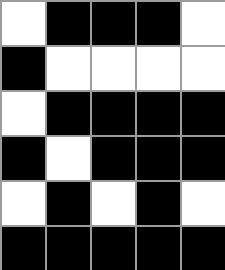[["white", "black", "black", "black", "white"], ["black", "white", "white", "white", "white"], ["white", "black", "black", "black", "black"], ["black", "white", "black", "black", "black"], ["white", "black", "white", "black", "white"], ["black", "black", "black", "black", "black"]]